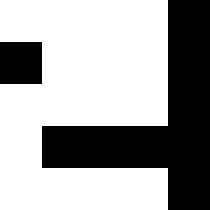[["white", "white", "white", "white", "black"], ["black", "white", "white", "white", "black"], ["white", "white", "white", "white", "black"], ["white", "black", "black", "black", "black"], ["white", "white", "white", "white", "black"]]